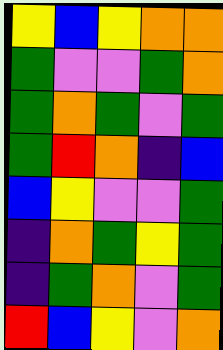[["yellow", "blue", "yellow", "orange", "orange"], ["green", "violet", "violet", "green", "orange"], ["green", "orange", "green", "violet", "green"], ["green", "red", "orange", "indigo", "blue"], ["blue", "yellow", "violet", "violet", "green"], ["indigo", "orange", "green", "yellow", "green"], ["indigo", "green", "orange", "violet", "green"], ["red", "blue", "yellow", "violet", "orange"]]